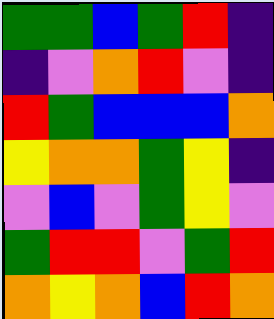[["green", "green", "blue", "green", "red", "indigo"], ["indigo", "violet", "orange", "red", "violet", "indigo"], ["red", "green", "blue", "blue", "blue", "orange"], ["yellow", "orange", "orange", "green", "yellow", "indigo"], ["violet", "blue", "violet", "green", "yellow", "violet"], ["green", "red", "red", "violet", "green", "red"], ["orange", "yellow", "orange", "blue", "red", "orange"]]